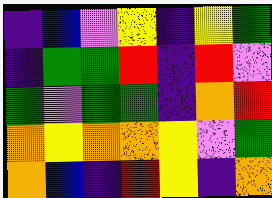[["indigo", "blue", "violet", "yellow", "indigo", "yellow", "green"], ["indigo", "green", "green", "red", "indigo", "red", "violet"], ["green", "violet", "green", "green", "indigo", "orange", "red"], ["orange", "yellow", "orange", "orange", "yellow", "violet", "green"], ["orange", "blue", "indigo", "red", "yellow", "indigo", "orange"]]